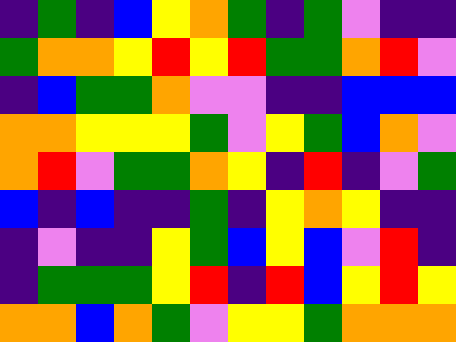[["indigo", "green", "indigo", "blue", "yellow", "orange", "green", "indigo", "green", "violet", "indigo", "indigo"], ["green", "orange", "orange", "yellow", "red", "yellow", "red", "green", "green", "orange", "red", "violet"], ["indigo", "blue", "green", "green", "orange", "violet", "violet", "indigo", "indigo", "blue", "blue", "blue"], ["orange", "orange", "yellow", "yellow", "yellow", "green", "violet", "yellow", "green", "blue", "orange", "violet"], ["orange", "red", "violet", "green", "green", "orange", "yellow", "indigo", "red", "indigo", "violet", "green"], ["blue", "indigo", "blue", "indigo", "indigo", "green", "indigo", "yellow", "orange", "yellow", "indigo", "indigo"], ["indigo", "violet", "indigo", "indigo", "yellow", "green", "blue", "yellow", "blue", "violet", "red", "indigo"], ["indigo", "green", "green", "green", "yellow", "red", "indigo", "red", "blue", "yellow", "red", "yellow"], ["orange", "orange", "blue", "orange", "green", "violet", "yellow", "yellow", "green", "orange", "orange", "orange"]]